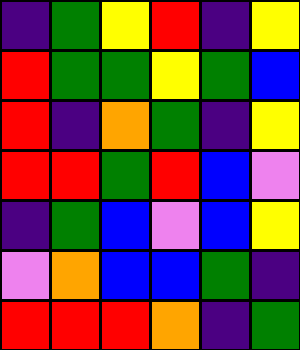[["indigo", "green", "yellow", "red", "indigo", "yellow"], ["red", "green", "green", "yellow", "green", "blue"], ["red", "indigo", "orange", "green", "indigo", "yellow"], ["red", "red", "green", "red", "blue", "violet"], ["indigo", "green", "blue", "violet", "blue", "yellow"], ["violet", "orange", "blue", "blue", "green", "indigo"], ["red", "red", "red", "orange", "indigo", "green"]]